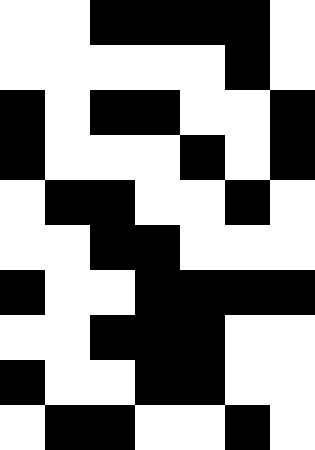[["white", "white", "black", "black", "black", "black", "white"], ["white", "white", "white", "white", "white", "black", "white"], ["black", "white", "black", "black", "white", "white", "black"], ["black", "white", "white", "white", "black", "white", "black"], ["white", "black", "black", "white", "white", "black", "white"], ["white", "white", "black", "black", "white", "white", "white"], ["black", "white", "white", "black", "black", "black", "black"], ["white", "white", "black", "black", "black", "white", "white"], ["black", "white", "white", "black", "black", "white", "white"], ["white", "black", "black", "white", "white", "black", "white"]]